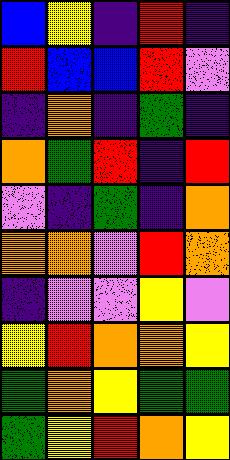[["blue", "yellow", "indigo", "red", "indigo"], ["red", "blue", "blue", "red", "violet"], ["indigo", "orange", "indigo", "green", "indigo"], ["orange", "green", "red", "indigo", "red"], ["violet", "indigo", "green", "indigo", "orange"], ["orange", "orange", "violet", "red", "orange"], ["indigo", "violet", "violet", "yellow", "violet"], ["yellow", "red", "orange", "orange", "yellow"], ["green", "orange", "yellow", "green", "green"], ["green", "yellow", "red", "orange", "yellow"]]